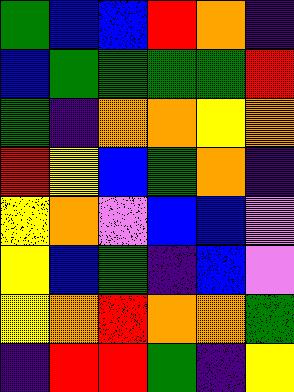[["green", "blue", "blue", "red", "orange", "indigo"], ["blue", "green", "green", "green", "green", "red"], ["green", "indigo", "orange", "orange", "yellow", "orange"], ["red", "yellow", "blue", "green", "orange", "indigo"], ["yellow", "orange", "violet", "blue", "blue", "violet"], ["yellow", "blue", "green", "indigo", "blue", "violet"], ["yellow", "orange", "red", "orange", "orange", "green"], ["indigo", "red", "red", "green", "indigo", "yellow"]]